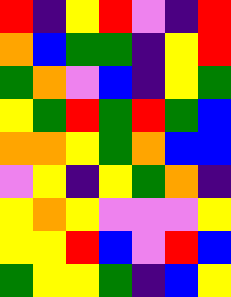[["red", "indigo", "yellow", "red", "violet", "indigo", "red"], ["orange", "blue", "green", "green", "indigo", "yellow", "red"], ["green", "orange", "violet", "blue", "indigo", "yellow", "green"], ["yellow", "green", "red", "green", "red", "green", "blue"], ["orange", "orange", "yellow", "green", "orange", "blue", "blue"], ["violet", "yellow", "indigo", "yellow", "green", "orange", "indigo"], ["yellow", "orange", "yellow", "violet", "violet", "violet", "yellow"], ["yellow", "yellow", "red", "blue", "violet", "red", "blue"], ["green", "yellow", "yellow", "green", "indigo", "blue", "yellow"]]